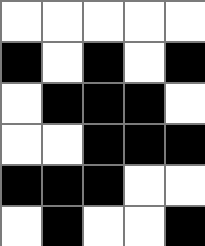[["white", "white", "white", "white", "white"], ["black", "white", "black", "white", "black"], ["white", "black", "black", "black", "white"], ["white", "white", "black", "black", "black"], ["black", "black", "black", "white", "white"], ["white", "black", "white", "white", "black"]]